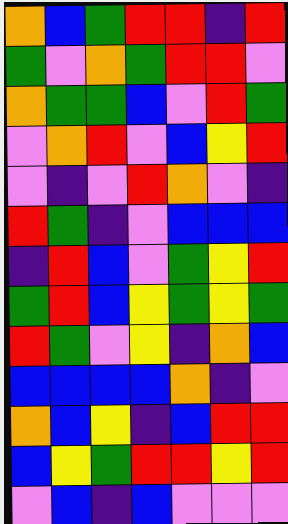[["orange", "blue", "green", "red", "red", "indigo", "red"], ["green", "violet", "orange", "green", "red", "red", "violet"], ["orange", "green", "green", "blue", "violet", "red", "green"], ["violet", "orange", "red", "violet", "blue", "yellow", "red"], ["violet", "indigo", "violet", "red", "orange", "violet", "indigo"], ["red", "green", "indigo", "violet", "blue", "blue", "blue"], ["indigo", "red", "blue", "violet", "green", "yellow", "red"], ["green", "red", "blue", "yellow", "green", "yellow", "green"], ["red", "green", "violet", "yellow", "indigo", "orange", "blue"], ["blue", "blue", "blue", "blue", "orange", "indigo", "violet"], ["orange", "blue", "yellow", "indigo", "blue", "red", "red"], ["blue", "yellow", "green", "red", "red", "yellow", "red"], ["violet", "blue", "indigo", "blue", "violet", "violet", "violet"]]